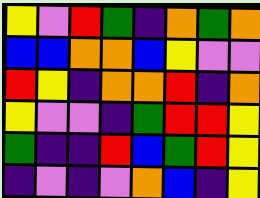[["yellow", "violet", "red", "green", "indigo", "orange", "green", "orange"], ["blue", "blue", "orange", "orange", "blue", "yellow", "violet", "violet"], ["red", "yellow", "indigo", "orange", "orange", "red", "indigo", "orange"], ["yellow", "violet", "violet", "indigo", "green", "red", "red", "yellow"], ["green", "indigo", "indigo", "red", "blue", "green", "red", "yellow"], ["indigo", "violet", "indigo", "violet", "orange", "blue", "indigo", "yellow"]]